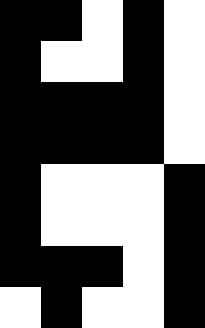[["black", "black", "white", "black", "white"], ["black", "white", "white", "black", "white"], ["black", "black", "black", "black", "white"], ["black", "black", "black", "black", "white"], ["black", "white", "white", "white", "black"], ["black", "white", "white", "white", "black"], ["black", "black", "black", "white", "black"], ["white", "black", "white", "white", "black"]]